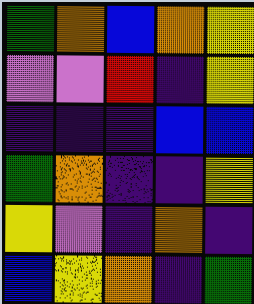[["green", "orange", "blue", "orange", "yellow"], ["violet", "violet", "red", "indigo", "yellow"], ["indigo", "indigo", "indigo", "blue", "blue"], ["green", "orange", "indigo", "indigo", "yellow"], ["yellow", "violet", "indigo", "orange", "indigo"], ["blue", "yellow", "orange", "indigo", "green"]]